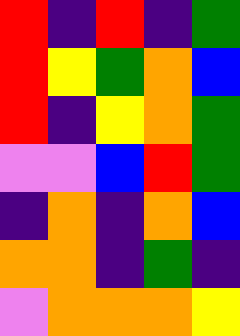[["red", "indigo", "red", "indigo", "green"], ["red", "yellow", "green", "orange", "blue"], ["red", "indigo", "yellow", "orange", "green"], ["violet", "violet", "blue", "red", "green"], ["indigo", "orange", "indigo", "orange", "blue"], ["orange", "orange", "indigo", "green", "indigo"], ["violet", "orange", "orange", "orange", "yellow"]]